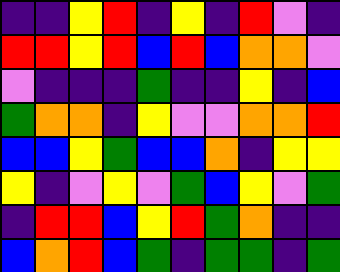[["indigo", "indigo", "yellow", "red", "indigo", "yellow", "indigo", "red", "violet", "indigo"], ["red", "red", "yellow", "red", "blue", "red", "blue", "orange", "orange", "violet"], ["violet", "indigo", "indigo", "indigo", "green", "indigo", "indigo", "yellow", "indigo", "blue"], ["green", "orange", "orange", "indigo", "yellow", "violet", "violet", "orange", "orange", "red"], ["blue", "blue", "yellow", "green", "blue", "blue", "orange", "indigo", "yellow", "yellow"], ["yellow", "indigo", "violet", "yellow", "violet", "green", "blue", "yellow", "violet", "green"], ["indigo", "red", "red", "blue", "yellow", "red", "green", "orange", "indigo", "indigo"], ["blue", "orange", "red", "blue", "green", "indigo", "green", "green", "indigo", "green"]]